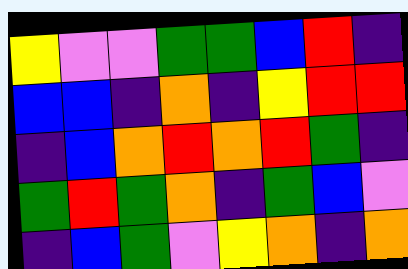[["yellow", "violet", "violet", "green", "green", "blue", "red", "indigo"], ["blue", "blue", "indigo", "orange", "indigo", "yellow", "red", "red"], ["indigo", "blue", "orange", "red", "orange", "red", "green", "indigo"], ["green", "red", "green", "orange", "indigo", "green", "blue", "violet"], ["indigo", "blue", "green", "violet", "yellow", "orange", "indigo", "orange"]]